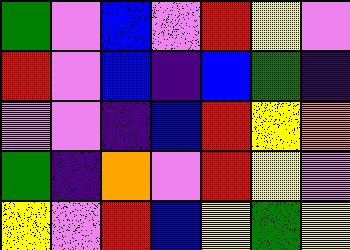[["green", "violet", "blue", "violet", "red", "yellow", "violet"], ["red", "violet", "blue", "indigo", "blue", "green", "indigo"], ["violet", "violet", "indigo", "blue", "red", "yellow", "orange"], ["green", "indigo", "orange", "violet", "red", "yellow", "violet"], ["yellow", "violet", "red", "blue", "yellow", "green", "yellow"]]